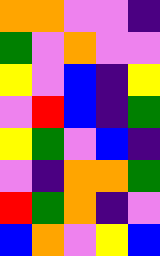[["orange", "orange", "violet", "violet", "indigo"], ["green", "violet", "orange", "violet", "violet"], ["yellow", "violet", "blue", "indigo", "yellow"], ["violet", "red", "blue", "indigo", "green"], ["yellow", "green", "violet", "blue", "indigo"], ["violet", "indigo", "orange", "orange", "green"], ["red", "green", "orange", "indigo", "violet"], ["blue", "orange", "violet", "yellow", "blue"]]